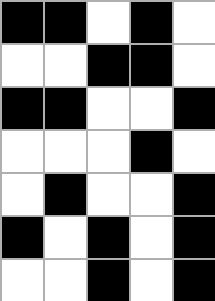[["black", "black", "white", "black", "white"], ["white", "white", "black", "black", "white"], ["black", "black", "white", "white", "black"], ["white", "white", "white", "black", "white"], ["white", "black", "white", "white", "black"], ["black", "white", "black", "white", "black"], ["white", "white", "black", "white", "black"]]